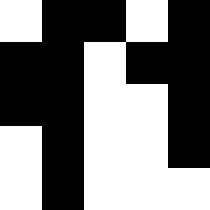[["white", "black", "black", "white", "black"], ["black", "black", "white", "black", "black"], ["black", "black", "white", "white", "black"], ["white", "black", "white", "white", "black"], ["white", "black", "white", "white", "white"]]